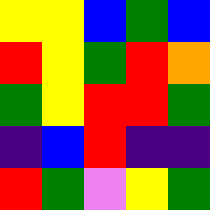[["yellow", "yellow", "blue", "green", "blue"], ["red", "yellow", "green", "red", "orange"], ["green", "yellow", "red", "red", "green"], ["indigo", "blue", "red", "indigo", "indigo"], ["red", "green", "violet", "yellow", "green"]]